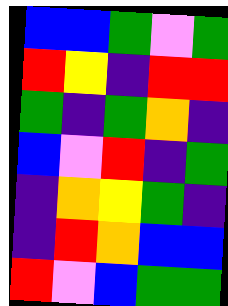[["blue", "blue", "green", "violet", "green"], ["red", "yellow", "indigo", "red", "red"], ["green", "indigo", "green", "orange", "indigo"], ["blue", "violet", "red", "indigo", "green"], ["indigo", "orange", "yellow", "green", "indigo"], ["indigo", "red", "orange", "blue", "blue"], ["red", "violet", "blue", "green", "green"]]